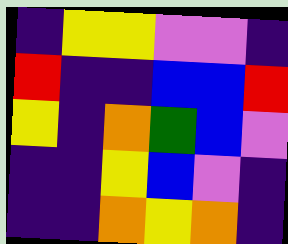[["indigo", "yellow", "yellow", "violet", "violet", "indigo"], ["red", "indigo", "indigo", "blue", "blue", "red"], ["yellow", "indigo", "orange", "green", "blue", "violet"], ["indigo", "indigo", "yellow", "blue", "violet", "indigo"], ["indigo", "indigo", "orange", "yellow", "orange", "indigo"]]